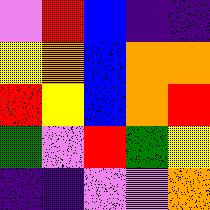[["violet", "red", "blue", "indigo", "indigo"], ["yellow", "orange", "blue", "orange", "orange"], ["red", "yellow", "blue", "orange", "red"], ["green", "violet", "red", "green", "yellow"], ["indigo", "indigo", "violet", "violet", "orange"]]